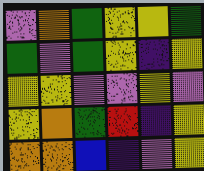[["violet", "orange", "green", "yellow", "yellow", "green"], ["green", "violet", "green", "yellow", "indigo", "yellow"], ["yellow", "yellow", "violet", "violet", "yellow", "violet"], ["yellow", "orange", "green", "red", "indigo", "yellow"], ["orange", "orange", "blue", "indigo", "violet", "yellow"]]